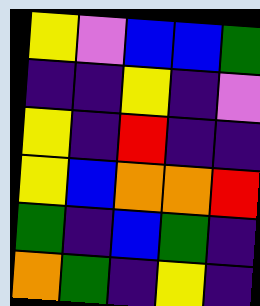[["yellow", "violet", "blue", "blue", "green"], ["indigo", "indigo", "yellow", "indigo", "violet"], ["yellow", "indigo", "red", "indigo", "indigo"], ["yellow", "blue", "orange", "orange", "red"], ["green", "indigo", "blue", "green", "indigo"], ["orange", "green", "indigo", "yellow", "indigo"]]